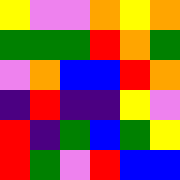[["yellow", "violet", "violet", "orange", "yellow", "orange"], ["green", "green", "green", "red", "orange", "green"], ["violet", "orange", "blue", "blue", "red", "orange"], ["indigo", "red", "indigo", "indigo", "yellow", "violet"], ["red", "indigo", "green", "blue", "green", "yellow"], ["red", "green", "violet", "red", "blue", "blue"]]